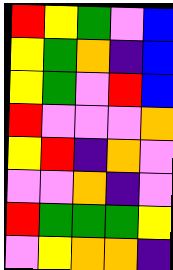[["red", "yellow", "green", "violet", "blue"], ["yellow", "green", "orange", "indigo", "blue"], ["yellow", "green", "violet", "red", "blue"], ["red", "violet", "violet", "violet", "orange"], ["yellow", "red", "indigo", "orange", "violet"], ["violet", "violet", "orange", "indigo", "violet"], ["red", "green", "green", "green", "yellow"], ["violet", "yellow", "orange", "orange", "indigo"]]